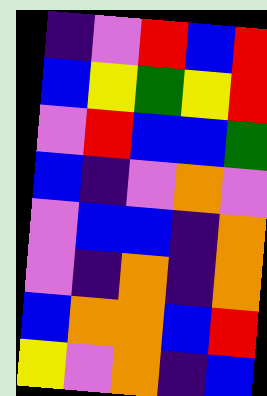[["indigo", "violet", "red", "blue", "red"], ["blue", "yellow", "green", "yellow", "red"], ["violet", "red", "blue", "blue", "green"], ["blue", "indigo", "violet", "orange", "violet"], ["violet", "blue", "blue", "indigo", "orange"], ["violet", "indigo", "orange", "indigo", "orange"], ["blue", "orange", "orange", "blue", "red"], ["yellow", "violet", "orange", "indigo", "blue"]]